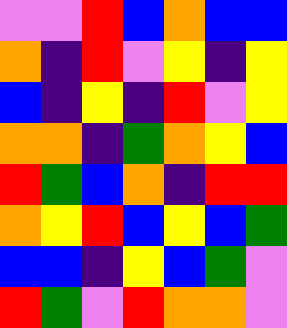[["violet", "violet", "red", "blue", "orange", "blue", "blue"], ["orange", "indigo", "red", "violet", "yellow", "indigo", "yellow"], ["blue", "indigo", "yellow", "indigo", "red", "violet", "yellow"], ["orange", "orange", "indigo", "green", "orange", "yellow", "blue"], ["red", "green", "blue", "orange", "indigo", "red", "red"], ["orange", "yellow", "red", "blue", "yellow", "blue", "green"], ["blue", "blue", "indigo", "yellow", "blue", "green", "violet"], ["red", "green", "violet", "red", "orange", "orange", "violet"]]